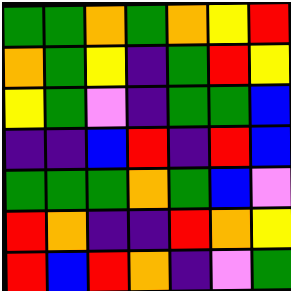[["green", "green", "orange", "green", "orange", "yellow", "red"], ["orange", "green", "yellow", "indigo", "green", "red", "yellow"], ["yellow", "green", "violet", "indigo", "green", "green", "blue"], ["indigo", "indigo", "blue", "red", "indigo", "red", "blue"], ["green", "green", "green", "orange", "green", "blue", "violet"], ["red", "orange", "indigo", "indigo", "red", "orange", "yellow"], ["red", "blue", "red", "orange", "indigo", "violet", "green"]]